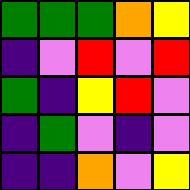[["green", "green", "green", "orange", "yellow"], ["indigo", "violet", "red", "violet", "red"], ["green", "indigo", "yellow", "red", "violet"], ["indigo", "green", "violet", "indigo", "violet"], ["indigo", "indigo", "orange", "violet", "yellow"]]